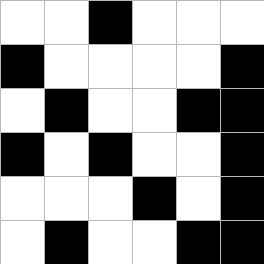[["white", "white", "black", "white", "white", "white"], ["black", "white", "white", "white", "white", "black"], ["white", "black", "white", "white", "black", "black"], ["black", "white", "black", "white", "white", "black"], ["white", "white", "white", "black", "white", "black"], ["white", "black", "white", "white", "black", "black"]]